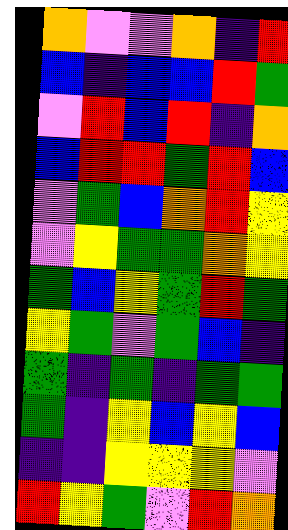[["orange", "violet", "violet", "orange", "indigo", "red"], ["blue", "indigo", "blue", "blue", "red", "green"], ["violet", "red", "blue", "red", "indigo", "orange"], ["blue", "red", "red", "green", "red", "blue"], ["violet", "green", "blue", "orange", "red", "yellow"], ["violet", "yellow", "green", "green", "orange", "yellow"], ["green", "blue", "yellow", "green", "red", "green"], ["yellow", "green", "violet", "green", "blue", "indigo"], ["green", "indigo", "green", "indigo", "green", "green"], ["green", "indigo", "yellow", "blue", "yellow", "blue"], ["indigo", "indigo", "yellow", "yellow", "yellow", "violet"], ["red", "yellow", "green", "violet", "red", "orange"]]